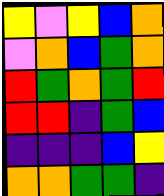[["yellow", "violet", "yellow", "blue", "orange"], ["violet", "orange", "blue", "green", "orange"], ["red", "green", "orange", "green", "red"], ["red", "red", "indigo", "green", "blue"], ["indigo", "indigo", "indigo", "blue", "yellow"], ["orange", "orange", "green", "green", "indigo"]]